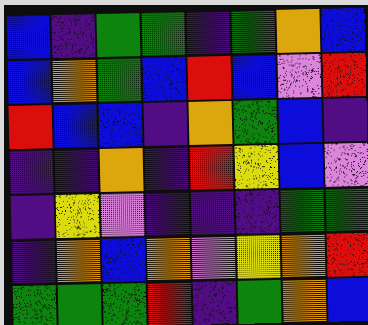[["blue", "indigo", "green", "green", "indigo", "green", "orange", "blue"], ["blue", "orange", "green", "blue", "red", "blue", "violet", "red"], ["red", "blue", "blue", "indigo", "orange", "green", "blue", "indigo"], ["indigo", "indigo", "orange", "indigo", "red", "yellow", "blue", "violet"], ["indigo", "yellow", "violet", "indigo", "indigo", "indigo", "green", "green"], ["indigo", "orange", "blue", "orange", "violet", "yellow", "orange", "red"], ["green", "green", "green", "red", "indigo", "green", "orange", "blue"]]